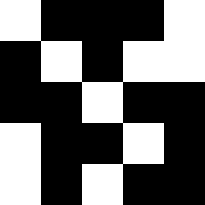[["white", "black", "black", "black", "white"], ["black", "white", "black", "white", "white"], ["black", "black", "white", "black", "black"], ["white", "black", "black", "white", "black"], ["white", "black", "white", "black", "black"]]